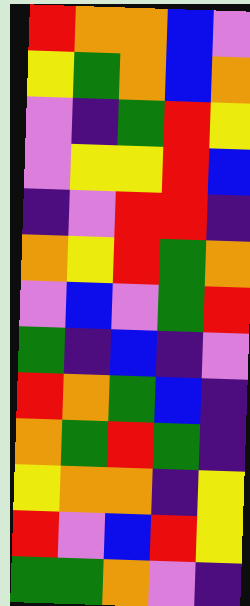[["red", "orange", "orange", "blue", "violet"], ["yellow", "green", "orange", "blue", "orange"], ["violet", "indigo", "green", "red", "yellow"], ["violet", "yellow", "yellow", "red", "blue"], ["indigo", "violet", "red", "red", "indigo"], ["orange", "yellow", "red", "green", "orange"], ["violet", "blue", "violet", "green", "red"], ["green", "indigo", "blue", "indigo", "violet"], ["red", "orange", "green", "blue", "indigo"], ["orange", "green", "red", "green", "indigo"], ["yellow", "orange", "orange", "indigo", "yellow"], ["red", "violet", "blue", "red", "yellow"], ["green", "green", "orange", "violet", "indigo"]]